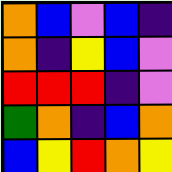[["orange", "blue", "violet", "blue", "indigo"], ["orange", "indigo", "yellow", "blue", "violet"], ["red", "red", "red", "indigo", "violet"], ["green", "orange", "indigo", "blue", "orange"], ["blue", "yellow", "red", "orange", "yellow"]]